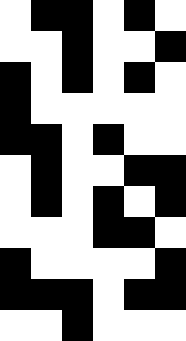[["white", "black", "black", "white", "black", "white"], ["white", "white", "black", "white", "white", "black"], ["black", "white", "black", "white", "black", "white"], ["black", "white", "white", "white", "white", "white"], ["black", "black", "white", "black", "white", "white"], ["white", "black", "white", "white", "black", "black"], ["white", "black", "white", "black", "white", "black"], ["white", "white", "white", "black", "black", "white"], ["black", "white", "white", "white", "white", "black"], ["black", "black", "black", "white", "black", "black"], ["white", "white", "black", "white", "white", "white"]]